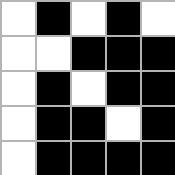[["white", "black", "white", "black", "white"], ["white", "white", "black", "black", "black"], ["white", "black", "white", "black", "black"], ["white", "black", "black", "white", "black"], ["white", "black", "black", "black", "black"]]